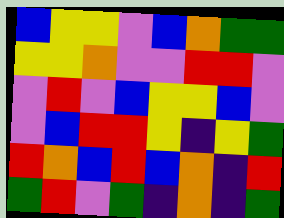[["blue", "yellow", "yellow", "violet", "blue", "orange", "green", "green"], ["yellow", "yellow", "orange", "violet", "violet", "red", "red", "violet"], ["violet", "red", "violet", "blue", "yellow", "yellow", "blue", "violet"], ["violet", "blue", "red", "red", "yellow", "indigo", "yellow", "green"], ["red", "orange", "blue", "red", "blue", "orange", "indigo", "red"], ["green", "red", "violet", "green", "indigo", "orange", "indigo", "green"]]